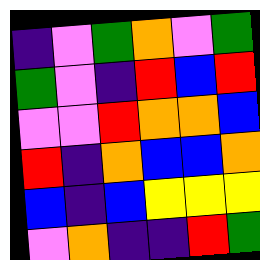[["indigo", "violet", "green", "orange", "violet", "green"], ["green", "violet", "indigo", "red", "blue", "red"], ["violet", "violet", "red", "orange", "orange", "blue"], ["red", "indigo", "orange", "blue", "blue", "orange"], ["blue", "indigo", "blue", "yellow", "yellow", "yellow"], ["violet", "orange", "indigo", "indigo", "red", "green"]]